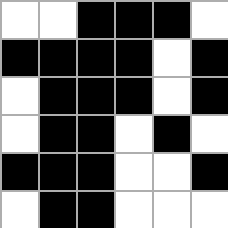[["white", "white", "black", "black", "black", "white"], ["black", "black", "black", "black", "white", "black"], ["white", "black", "black", "black", "white", "black"], ["white", "black", "black", "white", "black", "white"], ["black", "black", "black", "white", "white", "black"], ["white", "black", "black", "white", "white", "white"]]